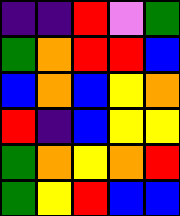[["indigo", "indigo", "red", "violet", "green"], ["green", "orange", "red", "red", "blue"], ["blue", "orange", "blue", "yellow", "orange"], ["red", "indigo", "blue", "yellow", "yellow"], ["green", "orange", "yellow", "orange", "red"], ["green", "yellow", "red", "blue", "blue"]]